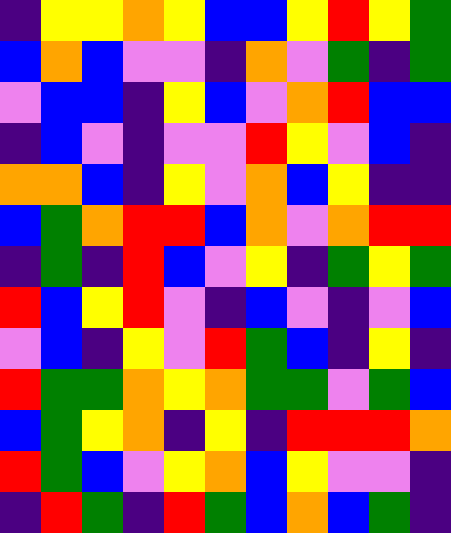[["indigo", "yellow", "yellow", "orange", "yellow", "blue", "blue", "yellow", "red", "yellow", "green"], ["blue", "orange", "blue", "violet", "violet", "indigo", "orange", "violet", "green", "indigo", "green"], ["violet", "blue", "blue", "indigo", "yellow", "blue", "violet", "orange", "red", "blue", "blue"], ["indigo", "blue", "violet", "indigo", "violet", "violet", "red", "yellow", "violet", "blue", "indigo"], ["orange", "orange", "blue", "indigo", "yellow", "violet", "orange", "blue", "yellow", "indigo", "indigo"], ["blue", "green", "orange", "red", "red", "blue", "orange", "violet", "orange", "red", "red"], ["indigo", "green", "indigo", "red", "blue", "violet", "yellow", "indigo", "green", "yellow", "green"], ["red", "blue", "yellow", "red", "violet", "indigo", "blue", "violet", "indigo", "violet", "blue"], ["violet", "blue", "indigo", "yellow", "violet", "red", "green", "blue", "indigo", "yellow", "indigo"], ["red", "green", "green", "orange", "yellow", "orange", "green", "green", "violet", "green", "blue"], ["blue", "green", "yellow", "orange", "indigo", "yellow", "indigo", "red", "red", "red", "orange"], ["red", "green", "blue", "violet", "yellow", "orange", "blue", "yellow", "violet", "violet", "indigo"], ["indigo", "red", "green", "indigo", "red", "green", "blue", "orange", "blue", "green", "indigo"]]